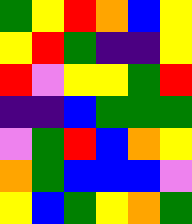[["green", "yellow", "red", "orange", "blue", "yellow"], ["yellow", "red", "green", "indigo", "indigo", "yellow"], ["red", "violet", "yellow", "yellow", "green", "red"], ["indigo", "indigo", "blue", "green", "green", "green"], ["violet", "green", "red", "blue", "orange", "yellow"], ["orange", "green", "blue", "blue", "blue", "violet"], ["yellow", "blue", "green", "yellow", "orange", "green"]]